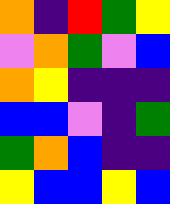[["orange", "indigo", "red", "green", "yellow"], ["violet", "orange", "green", "violet", "blue"], ["orange", "yellow", "indigo", "indigo", "indigo"], ["blue", "blue", "violet", "indigo", "green"], ["green", "orange", "blue", "indigo", "indigo"], ["yellow", "blue", "blue", "yellow", "blue"]]